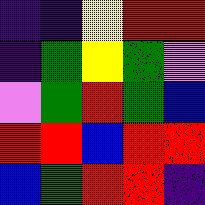[["indigo", "indigo", "yellow", "red", "red"], ["indigo", "green", "yellow", "green", "violet"], ["violet", "green", "red", "green", "blue"], ["red", "red", "blue", "red", "red"], ["blue", "green", "red", "red", "indigo"]]